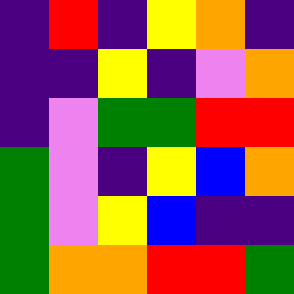[["indigo", "red", "indigo", "yellow", "orange", "indigo"], ["indigo", "indigo", "yellow", "indigo", "violet", "orange"], ["indigo", "violet", "green", "green", "red", "red"], ["green", "violet", "indigo", "yellow", "blue", "orange"], ["green", "violet", "yellow", "blue", "indigo", "indigo"], ["green", "orange", "orange", "red", "red", "green"]]